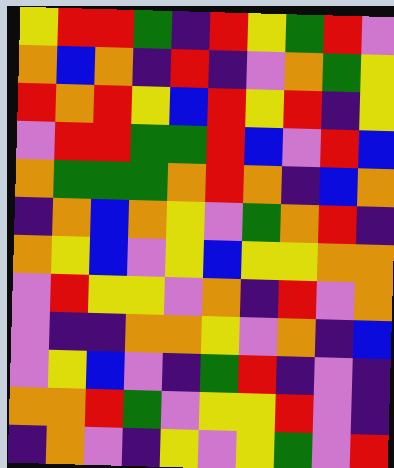[["yellow", "red", "red", "green", "indigo", "red", "yellow", "green", "red", "violet"], ["orange", "blue", "orange", "indigo", "red", "indigo", "violet", "orange", "green", "yellow"], ["red", "orange", "red", "yellow", "blue", "red", "yellow", "red", "indigo", "yellow"], ["violet", "red", "red", "green", "green", "red", "blue", "violet", "red", "blue"], ["orange", "green", "green", "green", "orange", "red", "orange", "indigo", "blue", "orange"], ["indigo", "orange", "blue", "orange", "yellow", "violet", "green", "orange", "red", "indigo"], ["orange", "yellow", "blue", "violet", "yellow", "blue", "yellow", "yellow", "orange", "orange"], ["violet", "red", "yellow", "yellow", "violet", "orange", "indigo", "red", "violet", "orange"], ["violet", "indigo", "indigo", "orange", "orange", "yellow", "violet", "orange", "indigo", "blue"], ["violet", "yellow", "blue", "violet", "indigo", "green", "red", "indigo", "violet", "indigo"], ["orange", "orange", "red", "green", "violet", "yellow", "yellow", "red", "violet", "indigo"], ["indigo", "orange", "violet", "indigo", "yellow", "violet", "yellow", "green", "violet", "red"]]